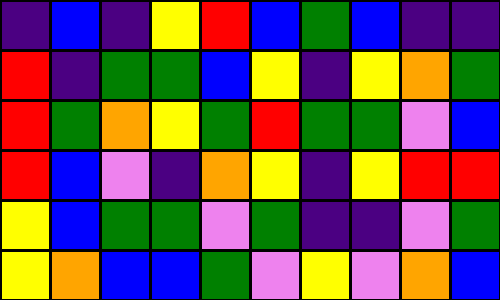[["indigo", "blue", "indigo", "yellow", "red", "blue", "green", "blue", "indigo", "indigo"], ["red", "indigo", "green", "green", "blue", "yellow", "indigo", "yellow", "orange", "green"], ["red", "green", "orange", "yellow", "green", "red", "green", "green", "violet", "blue"], ["red", "blue", "violet", "indigo", "orange", "yellow", "indigo", "yellow", "red", "red"], ["yellow", "blue", "green", "green", "violet", "green", "indigo", "indigo", "violet", "green"], ["yellow", "orange", "blue", "blue", "green", "violet", "yellow", "violet", "orange", "blue"]]